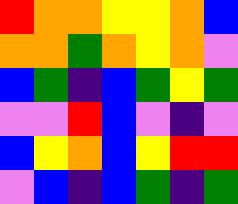[["red", "orange", "orange", "yellow", "yellow", "orange", "blue"], ["orange", "orange", "green", "orange", "yellow", "orange", "violet"], ["blue", "green", "indigo", "blue", "green", "yellow", "green"], ["violet", "violet", "red", "blue", "violet", "indigo", "violet"], ["blue", "yellow", "orange", "blue", "yellow", "red", "red"], ["violet", "blue", "indigo", "blue", "green", "indigo", "green"]]